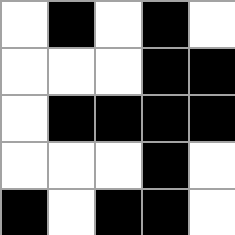[["white", "black", "white", "black", "white"], ["white", "white", "white", "black", "black"], ["white", "black", "black", "black", "black"], ["white", "white", "white", "black", "white"], ["black", "white", "black", "black", "white"]]